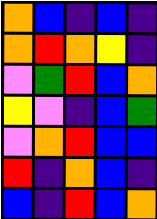[["orange", "blue", "indigo", "blue", "indigo"], ["orange", "red", "orange", "yellow", "indigo"], ["violet", "green", "red", "blue", "orange"], ["yellow", "violet", "indigo", "blue", "green"], ["violet", "orange", "red", "blue", "blue"], ["red", "indigo", "orange", "blue", "indigo"], ["blue", "indigo", "red", "blue", "orange"]]